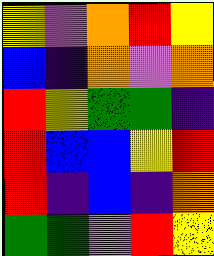[["yellow", "violet", "orange", "red", "yellow"], ["blue", "indigo", "orange", "violet", "orange"], ["red", "yellow", "green", "green", "indigo"], ["red", "blue", "blue", "yellow", "red"], ["red", "indigo", "blue", "indigo", "orange"], ["green", "green", "violet", "red", "yellow"]]